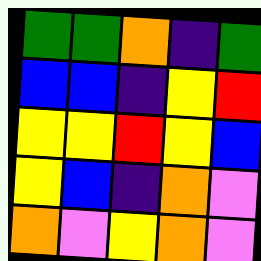[["green", "green", "orange", "indigo", "green"], ["blue", "blue", "indigo", "yellow", "red"], ["yellow", "yellow", "red", "yellow", "blue"], ["yellow", "blue", "indigo", "orange", "violet"], ["orange", "violet", "yellow", "orange", "violet"]]